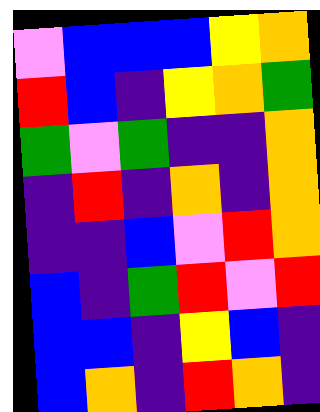[["violet", "blue", "blue", "blue", "yellow", "orange"], ["red", "blue", "indigo", "yellow", "orange", "green"], ["green", "violet", "green", "indigo", "indigo", "orange"], ["indigo", "red", "indigo", "orange", "indigo", "orange"], ["indigo", "indigo", "blue", "violet", "red", "orange"], ["blue", "indigo", "green", "red", "violet", "red"], ["blue", "blue", "indigo", "yellow", "blue", "indigo"], ["blue", "orange", "indigo", "red", "orange", "indigo"]]